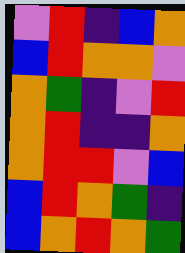[["violet", "red", "indigo", "blue", "orange"], ["blue", "red", "orange", "orange", "violet"], ["orange", "green", "indigo", "violet", "red"], ["orange", "red", "indigo", "indigo", "orange"], ["orange", "red", "red", "violet", "blue"], ["blue", "red", "orange", "green", "indigo"], ["blue", "orange", "red", "orange", "green"]]